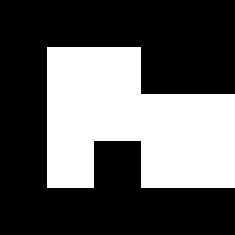[["black", "black", "black", "black", "black"], ["black", "white", "white", "black", "black"], ["black", "white", "white", "white", "white"], ["black", "white", "black", "white", "white"], ["black", "black", "black", "black", "black"]]